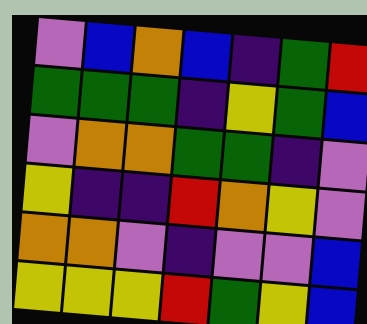[["violet", "blue", "orange", "blue", "indigo", "green", "red"], ["green", "green", "green", "indigo", "yellow", "green", "blue"], ["violet", "orange", "orange", "green", "green", "indigo", "violet"], ["yellow", "indigo", "indigo", "red", "orange", "yellow", "violet"], ["orange", "orange", "violet", "indigo", "violet", "violet", "blue"], ["yellow", "yellow", "yellow", "red", "green", "yellow", "blue"]]